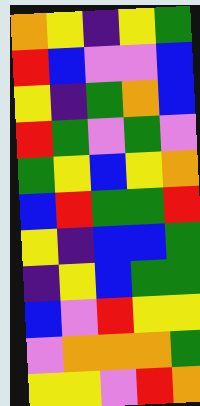[["orange", "yellow", "indigo", "yellow", "green"], ["red", "blue", "violet", "violet", "blue"], ["yellow", "indigo", "green", "orange", "blue"], ["red", "green", "violet", "green", "violet"], ["green", "yellow", "blue", "yellow", "orange"], ["blue", "red", "green", "green", "red"], ["yellow", "indigo", "blue", "blue", "green"], ["indigo", "yellow", "blue", "green", "green"], ["blue", "violet", "red", "yellow", "yellow"], ["violet", "orange", "orange", "orange", "green"], ["yellow", "yellow", "violet", "red", "orange"]]